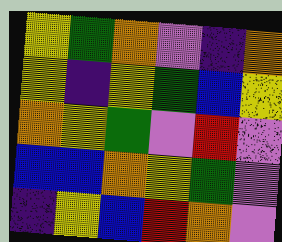[["yellow", "green", "orange", "violet", "indigo", "orange"], ["yellow", "indigo", "yellow", "green", "blue", "yellow"], ["orange", "yellow", "green", "violet", "red", "violet"], ["blue", "blue", "orange", "yellow", "green", "violet"], ["indigo", "yellow", "blue", "red", "orange", "violet"]]